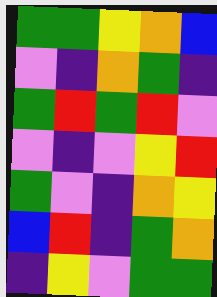[["green", "green", "yellow", "orange", "blue"], ["violet", "indigo", "orange", "green", "indigo"], ["green", "red", "green", "red", "violet"], ["violet", "indigo", "violet", "yellow", "red"], ["green", "violet", "indigo", "orange", "yellow"], ["blue", "red", "indigo", "green", "orange"], ["indigo", "yellow", "violet", "green", "green"]]